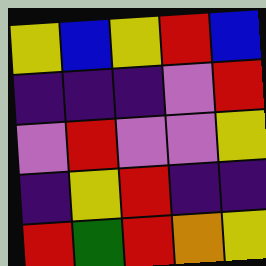[["yellow", "blue", "yellow", "red", "blue"], ["indigo", "indigo", "indigo", "violet", "red"], ["violet", "red", "violet", "violet", "yellow"], ["indigo", "yellow", "red", "indigo", "indigo"], ["red", "green", "red", "orange", "yellow"]]